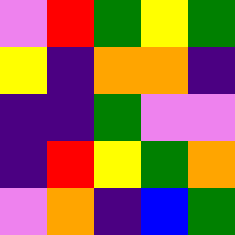[["violet", "red", "green", "yellow", "green"], ["yellow", "indigo", "orange", "orange", "indigo"], ["indigo", "indigo", "green", "violet", "violet"], ["indigo", "red", "yellow", "green", "orange"], ["violet", "orange", "indigo", "blue", "green"]]